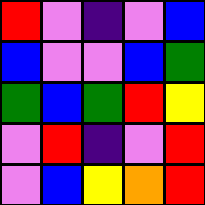[["red", "violet", "indigo", "violet", "blue"], ["blue", "violet", "violet", "blue", "green"], ["green", "blue", "green", "red", "yellow"], ["violet", "red", "indigo", "violet", "red"], ["violet", "blue", "yellow", "orange", "red"]]